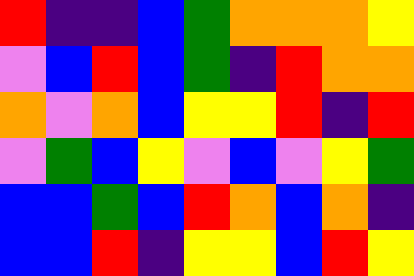[["red", "indigo", "indigo", "blue", "green", "orange", "orange", "orange", "yellow"], ["violet", "blue", "red", "blue", "green", "indigo", "red", "orange", "orange"], ["orange", "violet", "orange", "blue", "yellow", "yellow", "red", "indigo", "red"], ["violet", "green", "blue", "yellow", "violet", "blue", "violet", "yellow", "green"], ["blue", "blue", "green", "blue", "red", "orange", "blue", "orange", "indigo"], ["blue", "blue", "red", "indigo", "yellow", "yellow", "blue", "red", "yellow"]]